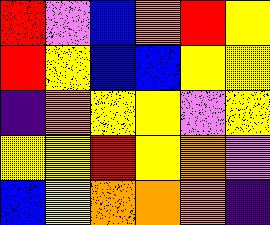[["red", "violet", "blue", "orange", "red", "yellow"], ["red", "yellow", "blue", "blue", "yellow", "yellow"], ["indigo", "orange", "yellow", "yellow", "violet", "yellow"], ["yellow", "yellow", "red", "yellow", "orange", "violet"], ["blue", "yellow", "orange", "orange", "orange", "indigo"]]